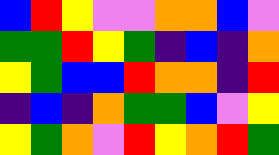[["blue", "red", "yellow", "violet", "violet", "orange", "orange", "blue", "violet"], ["green", "green", "red", "yellow", "green", "indigo", "blue", "indigo", "orange"], ["yellow", "green", "blue", "blue", "red", "orange", "orange", "indigo", "red"], ["indigo", "blue", "indigo", "orange", "green", "green", "blue", "violet", "yellow"], ["yellow", "green", "orange", "violet", "red", "yellow", "orange", "red", "green"]]